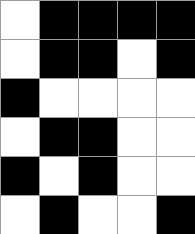[["white", "black", "black", "black", "black"], ["white", "black", "black", "white", "black"], ["black", "white", "white", "white", "white"], ["white", "black", "black", "white", "white"], ["black", "white", "black", "white", "white"], ["white", "black", "white", "white", "black"]]